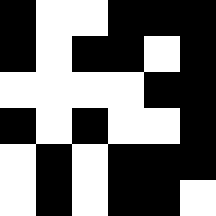[["black", "white", "white", "black", "black", "black"], ["black", "white", "black", "black", "white", "black"], ["white", "white", "white", "white", "black", "black"], ["black", "white", "black", "white", "white", "black"], ["white", "black", "white", "black", "black", "black"], ["white", "black", "white", "black", "black", "white"]]